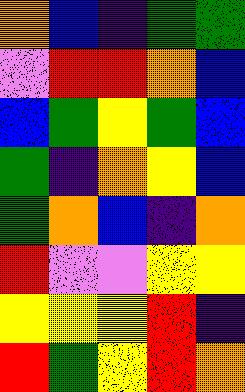[["orange", "blue", "indigo", "green", "green"], ["violet", "red", "red", "orange", "blue"], ["blue", "green", "yellow", "green", "blue"], ["green", "indigo", "orange", "yellow", "blue"], ["green", "orange", "blue", "indigo", "orange"], ["red", "violet", "violet", "yellow", "yellow"], ["yellow", "yellow", "yellow", "red", "indigo"], ["red", "green", "yellow", "red", "orange"]]